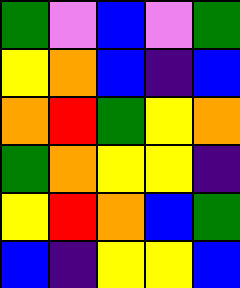[["green", "violet", "blue", "violet", "green"], ["yellow", "orange", "blue", "indigo", "blue"], ["orange", "red", "green", "yellow", "orange"], ["green", "orange", "yellow", "yellow", "indigo"], ["yellow", "red", "orange", "blue", "green"], ["blue", "indigo", "yellow", "yellow", "blue"]]